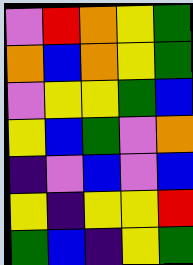[["violet", "red", "orange", "yellow", "green"], ["orange", "blue", "orange", "yellow", "green"], ["violet", "yellow", "yellow", "green", "blue"], ["yellow", "blue", "green", "violet", "orange"], ["indigo", "violet", "blue", "violet", "blue"], ["yellow", "indigo", "yellow", "yellow", "red"], ["green", "blue", "indigo", "yellow", "green"]]